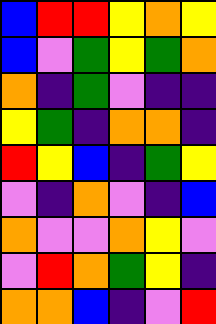[["blue", "red", "red", "yellow", "orange", "yellow"], ["blue", "violet", "green", "yellow", "green", "orange"], ["orange", "indigo", "green", "violet", "indigo", "indigo"], ["yellow", "green", "indigo", "orange", "orange", "indigo"], ["red", "yellow", "blue", "indigo", "green", "yellow"], ["violet", "indigo", "orange", "violet", "indigo", "blue"], ["orange", "violet", "violet", "orange", "yellow", "violet"], ["violet", "red", "orange", "green", "yellow", "indigo"], ["orange", "orange", "blue", "indigo", "violet", "red"]]